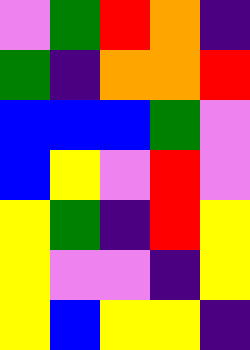[["violet", "green", "red", "orange", "indigo"], ["green", "indigo", "orange", "orange", "red"], ["blue", "blue", "blue", "green", "violet"], ["blue", "yellow", "violet", "red", "violet"], ["yellow", "green", "indigo", "red", "yellow"], ["yellow", "violet", "violet", "indigo", "yellow"], ["yellow", "blue", "yellow", "yellow", "indigo"]]